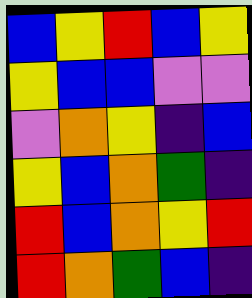[["blue", "yellow", "red", "blue", "yellow"], ["yellow", "blue", "blue", "violet", "violet"], ["violet", "orange", "yellow", "indigo", "blue"], ["yellow", "blue", "orange", "green", "indigo"], ["red", "blue", "orange", "yellow", "red"], ["red", "orange", "green", "blue", "indigo"]]